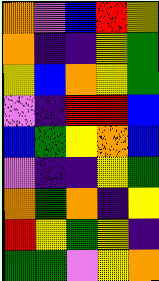[["orange", "violet", "blue", "red", "yellow"], ["orange", "indigo", "indigo", "yellow", "green"], ["yellow", "blue", "orange", "yellow", "green"], ["violet", "indigo", "red", "red", "blue"], ["blue", "green", "yellow", "orange", "blue"], ["violet", "indigo", "indigo", "yellow", "green"], ["orange", "green", "orange", "indigo", "yellow"], ["red", "yellow", "green", "yellow", "indigo"], ["green", "green", "violet", "yellow", "orange"]]